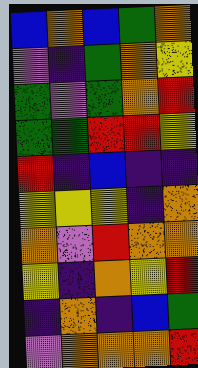[["blue", "orange", "blue", "green", "orange"], ["violet", "indigo", "green", "orange", "yellow"], ["green", "violet", "green", "orange", "red"], ["green", "green", "red", "red", "yellow"], ["red", "indigo", "blue", "indigo", "indigo"], ["yellow", "yellow", "yellow", "indigo", "orange"], ["orange", "violet", "red", "orange", "orange"], ["yellow", "indigo", "orange", "yellow", "red"], ["indigo", "orange", "indigo", "blue", "green"], ["violet", "orange", "orange", "orange", "red"]]